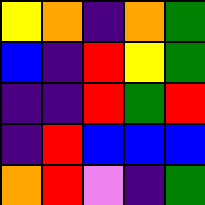[["yellow", "orange", "indigo", "orange", "green"], ["blue", "indigo", "red", "yellow", "green"], ["indigo", "indigo", "red", "green", "red"], ["indigo", "red", "blue", "blue", "blue"], ["orange", "red", "violet", "indigo", "green"]]